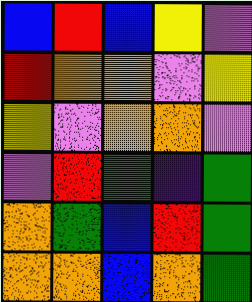[["blue", "red", "blue", "yellow", "violet"], ["red", "orange", "orange", "violet", "yellow"], ["yellow", "violet", "orange", "orange", "violet"], ["violet", "red", "green", "indigo", "green"], ["orange", "green", "blue", "red", "green"], ["orange", "orange", "blue", "orange", "green"]]